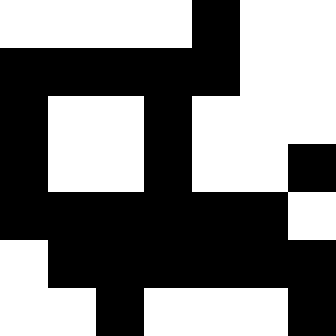[["white", "white", "white", "white", "black", "white", "white"], ["black", "black", "black", "black", "black", "white", "white"], ["black", "white", "white", "black", "white", "white", "white"], ["black", "white", "white", "black", "white", "white", "black"], ["black", "black", "black", "black", "black", "black", "white"], ["white", "black", "black", "black", "black", "black", "black"], ["white", "white", "black", "white", "white", "white", "black"]]